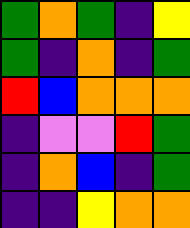[["green", "orange", "green", "indigo", "yellow"], ["green", "indigo", "orange", "indigo", "green"], ["red", "blue", "orange", "orange", "orange"], ["indigo", "violet", "violet", "red", "green"], ["indigo", "orange", "blue", "indigo", "green"], ["indigo", "indigo", "yellow", "orange", "orange"]]